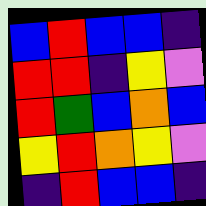[["blue", "red", "blue", "blue", "indigo"], ["red", "red", "indigo", "yellow", "violet"], ["red", "green", "blue", "orange", "blue"], ["yellow", "red", "orange", "yellow", "violet"], ["indigo", "red", "blue", "blue", "indigo"]]